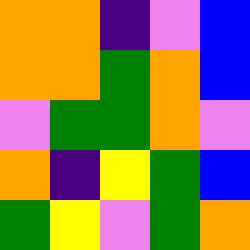[["orange", "orange", "indigo", "violet", "blue"], ["orange", "orange", "green", "orange", "blue"], ["violet", "green", "green", "orange", "violet"], ["orange", "indigo", "yellow", "green", "blue"], ["green", "yellow", "violet", "green", "orange"]]